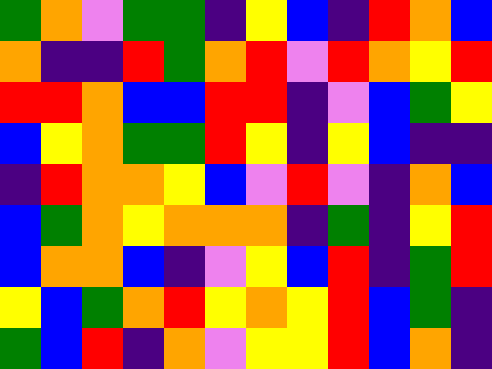[["green", "orange", "violet", "green", "green", "indigo", "yellow", "blue", "indigo", "red", "orange", "blue"], ["orange", "indigo", "indigo", "red", "green", "orange", "red", "violet", "red", "orange", "yellow", "red"], ["red", "red", "orange", "blue", "blue", "red", "red", "indigo", "violet", "blue", "green", "yellow"], ["blue", "yellow", "orange", "green", "green", "red", "yellow", "indigo", "yellow", "blue", "indigo", "indigo"], ["indigo", "red", "orange", "orange", "yellow", "blue", "violet", "red", "violet", "indigo", "orange", "blue"], ["blue", "green", "orange", "yellow", "orange", "orange", "orange", "indigo", "green", "indigo", "yellow", "red"], ["blue", "orange", "orange", "blue", "indigo", "violet", "yellow", "blue", "red", "indigo", "green", "red"], ["yellow", "blue", "green", "orange", "red", "yellow", "orange", "yellow", "red", "blue", "green", "indigo"], ["green", "blue", "red", "indigo", "orange", "violet", "yellow", "yellow", "red", "blue", "orange", "indigo"]]